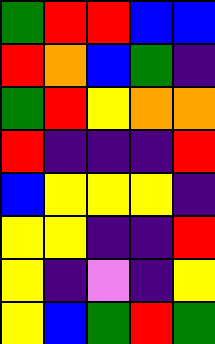[["green", "red", "red", "blue", "blue"], ["red", "orange", "blue", "green", "indigo"], ["green", "red", "yellow", "orange", "orange"], ["red", "indigo", "indigo", "indigo", "red"], ["blue", "yellow", "yellow", "yellow", "indigo"], ["yellow", "yellow", "indigo", "indigo", "red"], ["yellow", "indigo", "violet", "indigo", "yellow"], ["yellow", "blue", "green", "red", "green"]]